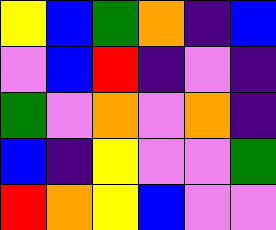[["yellow", "blue", "green", "orange", "indigo", "blue"], ["violet", "blue", "red", "indigo", "violet", "indigo"], ["green", "violet", "orange", "violet", "orange", "indigo"], ["blue", "indigo", "yellow", "violet", "violet", "green"], ["red", "orange", "yellow", "blue", "violet", "violet"]]